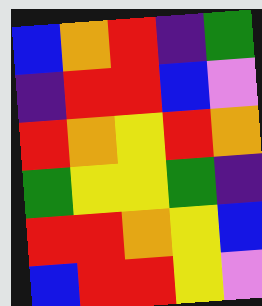[["blue", "orange", "red", "indigo", "green"], ["indigo", "red", "red", "blue", "violet"], ["red", "orange", "yellow", "red", "orange"], ["green", "yellow", "yellow", "green", "indigo"], ["red", "red", "orange", "yellow", "blue"], ["blue", "red", "red", "yellow", "violet"]]